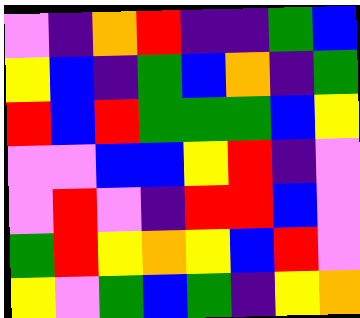[["violet", "indigo", "orange", "red", "indigo", "indigo", "green", "blue"], ["yellow", "blue", "indigo", "green", "blue", "orange", "indigo", "green"], ["red", "blue", "red", "green", "green", "green", "blue", "yellow"], ["violet", "violet", "blue", "blue", "yellow", "red", "indigo", "violet"], ["violet", "red", "violet", "indigo", "red", "red", "blue", "violet"], ["green", "red", "yellow", "orange", "yellow", "blue", "red", "violet"], ["yellow", "violet", "green", "blue", "green", "indigo", "yellow", "orange"]]